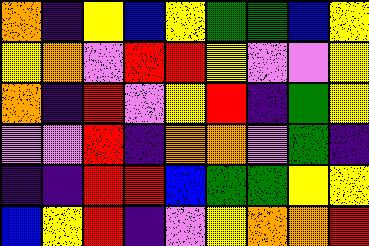[["orange", "indigo", "yellow", "blue", "yellow", "green", "green", "blue", "yellow"], ["yellow", "orange", "violet", "red", "red", "yellow", "violet", "violet", "yellow"], ["orange", "indigo", "red", "violet", "yellow", "red", "indigo", "green", "yellow"], ["violet", "violet", "red", "indigo", "orange", "orange", "violet", "green", "indigo"], ["indigo", "indigo", "red", "red", "blue", "green", "green", "yellow", "yellow"], ["blue", "yellow", "red", "indigo", "violet", "yellow", "orange", "orange", "red"]]